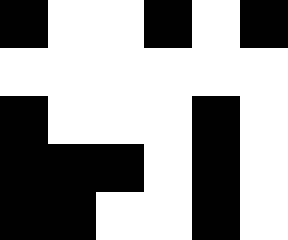[["black", "white", "white", "black", "white", "black"], ["white", "white", "white", "white", "white", "white"], ["black", "white", "white", "white", "black", "white"], ["black", "black", "black", "white", "black", "white"], ["black", "black", "white", "white", "black", "white"]]